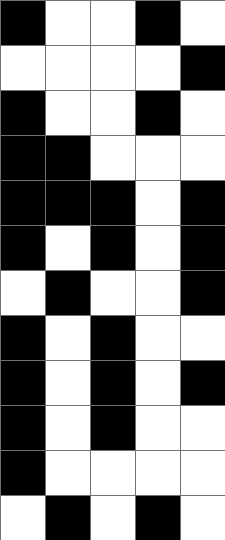[["black", "white", "white", "black", "white"], ["white", "white", "white", "white", "black"], ["black", "white", "white", "black", "white"], ["black", "black", "white", "white", "white"], ["black", "black", "black", "white", "black"], ["black", "white", "black", "white", "black"], ["white", "black", "white", "white", "black"], ["black", "white", "black", "white", "white"], ["black", "white", "black", "white", "black"], ["black", "white", "black", "white", "white"], ["black", "white", "white", "white", "white"], ["white", "black", "white", "black", "white"]]